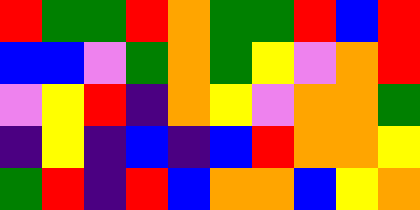[["red", "green", "green", "red", "orange", "green", "green", "red", "blue", "red"], ["blue", "blue", "violet", "green", "orange", "green", "yellow", "violet", "orange", "red"], ["violet", "yellow", "red", "indigo", "orange", "yellow", "violet", "orange", "orange", "green"], ["indigo", "yellow", "indigo", "blue", "indigo", "blue", "red", "orange", "orange", "yellow"], ["green", "red", "indigo", "red", "blue", "orange", "orange", "blue", "yellow", "orange"]]